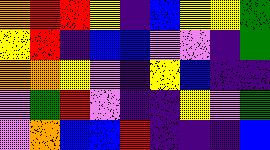[["orange", "red", "red", "yellow", "indigo", "blue", "yellow", "yellow", "green"], ["yellow", "red", "indigo", "blue", "blue", "violet", "violet", "indigo", "green"], ["orange", "orange", "yellow", "violet", "indigo", "yellow", "blue", "indigo", "indigo"], ["violet", "green", "red", "violet", "indigo", "indigo", "yellow", "violet", "green"], ["violet", "orange", "blue", "blue", "red", "indigo", "indigo", "indigo", "blue"]]